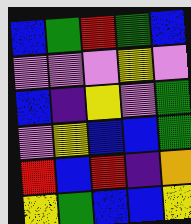[["blue", "green", "red", "green", "blue"], ["violet", "violet", "violet", "yellow", "violet"], ["blue", "indigo", "yellow", "violet", "green"], ["violet", "yellow", "blue", "blue", "green"], ["red", "blue", "red", "indigo", "orange"], ["yellow", "green", "blue", "blue", "yellow"]]